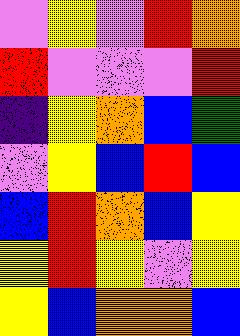[["violet", "yellow", "violet", "red", "orange"], ["red", "violet", "violet", "violet", "red"], ["indigo", "yellow", "orange", "blue", "green"], ["violet", "yellow", "blue", "red", "blue"], ["blue", "red", "orange", "blue", "yellow"], ["yellow", "red", "yellow", "violet", "yellow"], ["yellow", "blue", "orange", "orange", "blue"]]